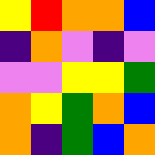[["yellow", "red", "orange", "orange", "blue"], ["indigo", "orange", "violet", "indigo", "violet"], ["violet", "violet", "yellow", "yellow", "green"], ["orange", "yellow", "green", "orange", "blue"], ["orange", "indigo", "green", "blue", "orange"]]